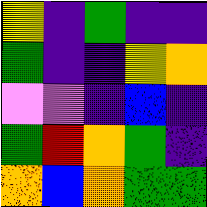[["yellow", "indigo", "green", "indigo", "indigo"], ["green", "indigo", "indigo", "yellow", "orange"], ["violet", "violet", "indigo", "blue", "indigo"], ["green", "red", "orange", "green", "indigo"], ["orange", "blue", "orange", "green", "green"]]